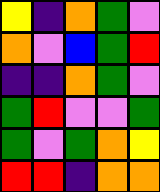[["yellow", "indigo", "orange", "green", "violet"], ["orange", "violet", "blue", "green", "red"], ["indigo", "indigo", "orange", "green", "violet"], ["green", "red", "violet", "violet", "green"], ["green", "violet", "green", "orange", "yellow"], ["red", "red", "indigo", "orange", "orange"]]